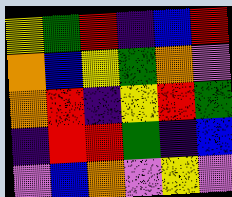[["yellow", "green", "red", "indigo", "blue", "red"], ["orange", "blue", "yellow", "green", "orange", "violet"], ["orange", "red", "indigo", "yellow", "red", "green"], ["indigo", "red", "red", "green", "indigo", "blue"], ["violet", "blue", "orange", "violet", "yellow", "violet"]]